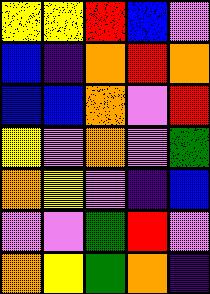[["yellow", "yellow", "red", "blue", "violet"], ["blue", "indigo", "orange", "red", "orange"], ["blue", "blue", "orange", "violet", "red"], ["yellow", "violet", "orange", "violet", "green"], ["orange", "yellow", "violet", "indigo", "blue"], ["violet", "violet", "green", "red", "violet"], ["orange", "yellow", "green", "orange", "indigo"]]